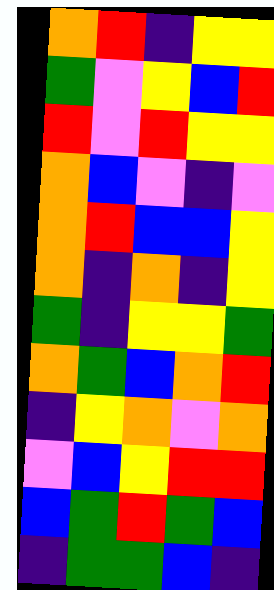[["orange", "red", "indigo", "yellow", "yellow"], ["green", "violet", "yellow", "blue", "red"], ["red", "violet", "red", "yellow", "yellow"], ["orange", "blue", "violet", "indigo", "violet"], ["orange", "red", "blue", "blue", "yellow"], ["orange", "indigo", "orange", "indigo", "yellow"], ["green", "indigo", "yellow", "yellow", "green"], ["orange", "green", "blue", "orange", "red"], ["indigo", "yellow", "orange", "violet", "orange"], ["violet", "blue", "yellow", "red", "red"], ["blue", "green", "red", "green", "blue"], ["indigo", "green", "green", "blue", "indigo"]]